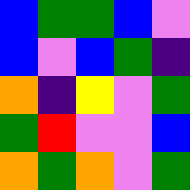[["blue", "green", "green", "blue", "violet"], ["blue", "violet", "blue", "green", "indigo"], ["orange", "indigo", "yellow", "violet", "green"], ["green", "red", "violet", "violet", "blue"], ["orange", "green", "orange", "violet", "green"]]